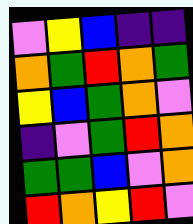[["violet", "yellow", "blue", "indigo", "indigo"], ["orange", "green", "red", "orange", "green"], ["yellow", "blue", "green", "orange", "violet"], ["indigo", "violet", "green", "red", "orange"], ["green", "green", "blue", "violet", "orange"], ["red", "orange", "yellow", "red", "violet"]]